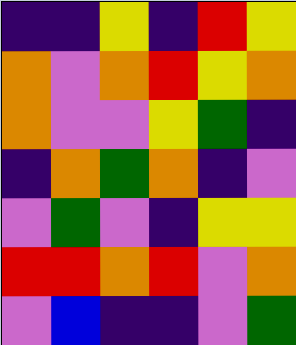[["indigo", "indigo", "yellow", "indigo", "red", "yellow"], ["orange", "violet", "orange", "red", "yellow", "orange"], ["orange", "violet", "violet", "yellow", "green", "indigo"], ["indigo", "orange", "green", "orange", "indigo", "violet"], ["violet", "green", "violet", "indigo", "yellow", "yellow"], ["red", "red", "orange", "red", "violet", "orange"], ["violet", "blue", "indigo", "indigo", "violet", "green"]]